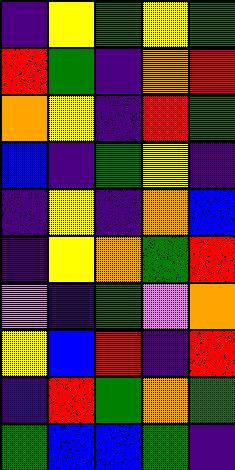[["indigo", "yellow", "green", "yellow", "green"], ["red", "green", "indigo", "orange", "red"], ["orange", "yellow", "indigo", "red", "green"], ["blue", "indigo", "green", "yellow", "indigo"], ["indigo", "yellow", "indigo", "orange", "blue"], ["indigo", "yellow", "orange", "green", "red"], ["violet", "indigo", "green", "violet", "orange"], ["yellow", "blue", "red", "indigo", "red"], ["indigo", "red", "green", "orange", "green"], ["green", "blue", "blue", "green", "indigo"]]